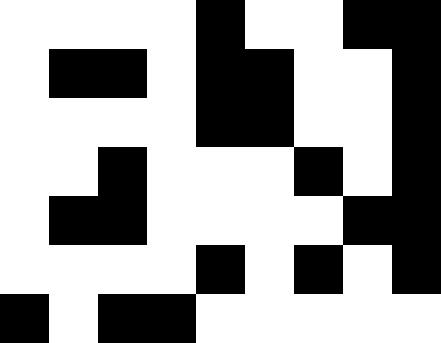[["white", "white", "white", "white", "black", "white", "white", "black", "black"], ["white", "black", "black", "white", "black", "black", "white", "white", "black"], ["white", "white", "white", "white", "black", "black", "white", "white", "black"], ["white", "white", "black", "white", "white", "white", "black", "white", "black"], ["white", "black", "black", "white", "white", "white", "white", "black", "black"], ["white", "white", "white", "white", "black", "white", "black", "white", "black"], ["black", "white", "black", "black", "white", "white", "white", "white", "white"]]